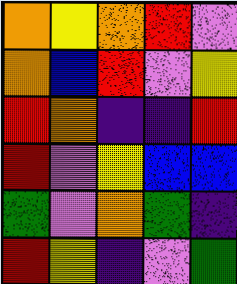[["orange", "yellow", "orange", "red", "violet"], ["orange", "blue", "red", "violet", "yellow"], ["red", "orange", "indigo", "indigo", "red"], ["red", "violet", "yellow", "blue", "blue"], ["green", "violet", "orange", "green", "indigo"], ["red", "yellow", "indigo", "violet", "green"]]